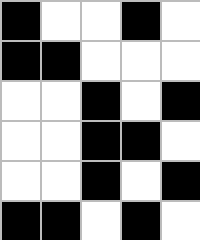[["black", "white", "white", "black", "white"], ["black", "black", "white", "white", "white"], ["white", "white", "black", "white", "black"], ["white", "white", "black", "black", "white"], ["white", "white", "black", "white", "black"], ["black", "black", "white", "black", "white"]]